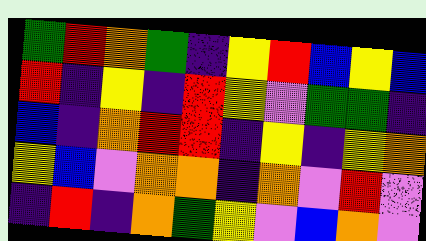[["green", "red", "orange", "green", "indigo", "yellow", "red", "blue", "yellow", "blue"], ["red", "indigo", "yellow", "indigo", "red", "yellow", "violet", "green", "green", "indigo"], ["blue", "indigo", "orange", "red", "red", "indigo", "yellow", "indigo", "yellow", "orange"], ["yellow", "blue", "violet", "orange", "orange", "indigo", "orange", "violet", "red", "violet"], ["indigo", "red", "indigo", "orange", "green", "yellow", "violet", "blue", "orange", "violet"]]